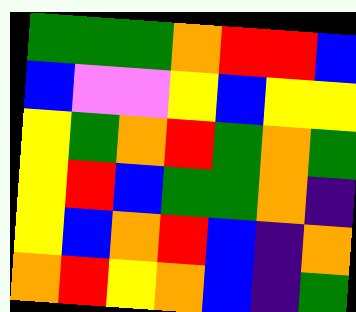[["green", "green", "green", "orange", "red", "red", "blue"], ["blue", "violet", "violet", "yellow", "blue", "yellow", "yellow"], ["yellow", "green", "orange", "red", "green", "orange", "green"], ["yellow", "red", "blue", "green", "green", "orange", "indigo"], ["yellow", "blue", "orange", "red", "blue", "indigo", "orange"], ["orange", "red", "yellow", "orange", "blue", "indigo", "green"]]